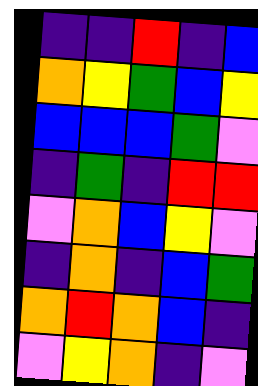[["indigo", "indigo", "red", "indigo", "blue"], ["orange", "yellow", "green", "blue", "yellow"], ["blue", "blue", "blue", "green", "violet"], ["indigo", "green", "indigo", "red", "red"], ["violet", "orange", "blue", "yellow", "violet"], ["indigo", "orange", "indigo", "blue", "green"], ["orange", "red", "orange", "blue", "indigo"], ["violet", "yellow", "orange", "indigo", "violet"]]